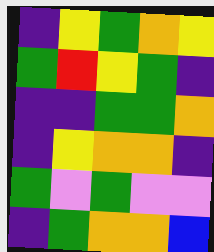[["indigo", "yellow", "green", "orange", "yellow"], ["green", "red", "yellow", "green", "indigo"], ["indigo", "indigo", "green", "green", "orange"], ["indigo", "yellow", "orange", "orange", "indigo"], ["green", "violet", "green", "violet", "violet"], ["indigo", "green", "orange", "orange", "blue"]]